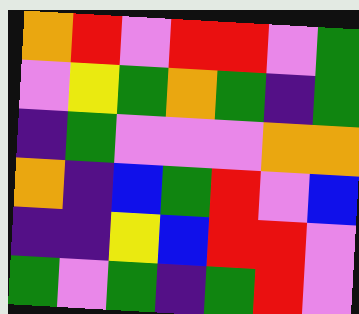[["orange", "red", "violet", "red", "red", "violet", "green"], ["violet", "yellow", "green", "orange", "green", "indigo", "green"], ["indigo", "green", "violet", "violet", "violet", "orange", "orange"], ["orange", "indigo", "blue", "green", "red", "violet", "blue"], ["indigo", "indigo", "yellow", "blue", "red", "red", "violet"], ["green", "violet", "green", "indigo", "green", "red", "violet"]]